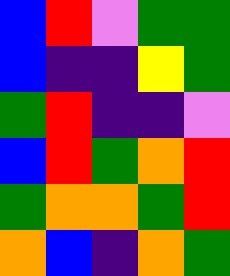[["blue", "red", "violet", "green", "green"], ["blue", "indigo", "indigo", "yellow", "green"], ["green", "red", "indigo", "indigo", "violet"], ["blue", "red", "green", "orange", "red"], ["green", "orange", "orange", "green", "red"], ["orange", "blue", "indigo", "orange", "green"]]